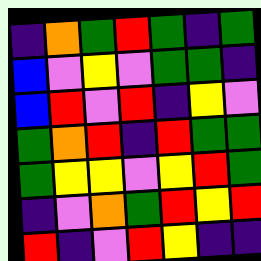[["indigo", "orange", "green", "red", "green", "indigo", "green"], ["blue", "violet", "yellow", "violet", "green", "green", "indigo"], ["blue", "red", "violet", "red", "indigo", "yellow", "violet"], ["green", "orange", "red", "indigo", "red", "green", "green"], ["green", "yellow", "yellow", "violet", "yellow", "red", "green"], ["indigo", "violet", "orange", "green", "red", "yellow", "red"], ["red", "indigo", "violet", "red", "yellow", "indigo", "indigo"]]